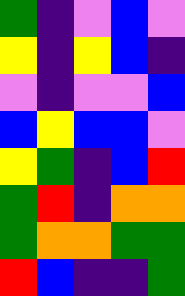[["green", "indigo", "violet", "blue", "violet"], ["yellow", "indigo", "yellow", "blue", "indigo"], ["violet", "indigo", "violet", "violet", "blue"], ["blue", "yellow", "blue", "blue", "violet"], ["yellow", "green", "indigo", "blue", "red"], ["green", "red", "indigo", "orange", "orange"], ["green", "orange", "orange", "green", "green"], ["red", "blue", "indigo", "indigo", "green"]]